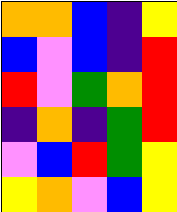[["orange", "orange", "blue", "indigo", "yellow"], ["blue", "violet", "blue", "indigo", "red"], ["red", "violet", "green", "orange", "red"], ["indigo", "orange", "indigo", "green", "red"], ["violet", "blue", "red", "green", "yellow"], ["yellow", "orange", "violet", "blue", "yellow"]]